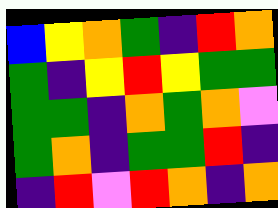[["blue", "yellow", "orange", "green", "indigo", "red", "orange"], ["green", "indigo", "yellow", "red", "yellow", "green", "green"], ["green", "green", "indigo", "orange", "green", "orange", "violet"], ["green", "orange", "indigo", "green", "green", "red", "indigo"], ["indigo", "red", "violet", "red", "orange", "indigo", "orange"]]